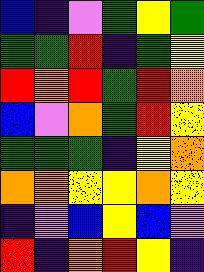[["blue", "indigo", "violet", "green", "yellow", "green"], ["green", "green", "red", "indigo", "green", "yellow"], ["red", "orange", "red", "green", "red", "orange"], ["blue", "violet", "orange", "green", "red", "yellow"], ["green", "green", "green", "indigo", "yellow", "orange"], ["orange", "orange", "yellow", "yellow", "orange", "yellow"], ["indigo", "violet", "blue", "yellow", "blue", "violet"], ["red", "indigo", "orange", "red", "yellow", "indigo"]]